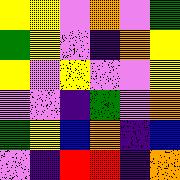[["yellow", "yellow", "violet", "orange", "violet", "green"], ["green", "yellow", "violet", "indigo", "orange", "yellow"], ["yellow", "violet", "yellow", "violet", "violet", "yellow"], ["violet", "violet", "indigo", "green", "violet", "orange"], ["green", "yellow", "blue", "orange", "indigo", "blue"], ["violet", "indigo", "red", "red", "indigo", "orange"]]